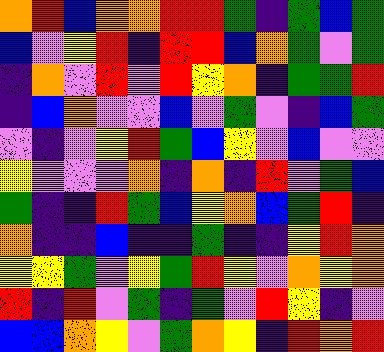[["orange", "red", "blue", "orange", "orange", "red", "red", "green", "indigo", "green", "blue", "green"], ["blue", "violet", "yellow", "red", "indigo", "red", "red", "blue", "orange", "green", "violet", "green"], ["indigo", "orange", "violet", "red", "violet", "red", "yellow", "orange", "indigo", "green", "green", "red"], ["indigo", "blue", "orange", "violet", "violet", "blue", "violet", "green", "violet", "indigo", "blue", "green"], ["violet", "indigo", "violet", "yellow", "red", "green", "blue", "yellow", "violet", "blue", "violet", "violet"], ["yellow", "violet", "violet", "violet", "orange", "indigo", "orange", "indigo", "red", "violet", "green", "blue"], ["green", "indigo", "indigo", "red", "green", "blue", "yellow", "orange", "blue", "green", "red", "indigo"], ["orange", "indigo", "indigo", "blue", "indigo", "indigo", "green", "indigo", "indigo", "yellow", "red", "orange"], ["yellow", "yellow", "green", "violet", "yellow", "green", "red", "yellow", "violet", "orange", "yellow", "orange"], ["red", "indigo", "red", "violet", "green", "indigo", "green", "violet", "red", "yellow", "indigo", "violet"], ["blue", "blue", "orange", "yellow", "violet", "green", "orange", "yellow", "indigo", "red", "orange", "red"]]